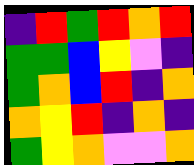[["indigo", "red", "green", "red", "orange", "red"], ["green", "green", "blue", "yellow", "violet", "indigo"], ["green", "orange", "blue", "red", "indigo", "orange"], ["orange", "yellow", "red", "indigo", "orange", "indigo"], ["green", "yellow", "orange", "violet", "violet", "orange"]]